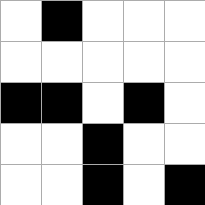[["white", "black", "white", "white", "white"], ["white", "white", "white", "white", "white"], ["black", "black", "white", "black", "white"], ["white", "white", "black", "white", "white"], ["white", "white", "black", "white", "black"]]